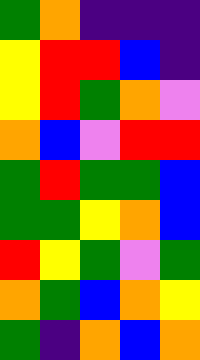[["green", "orange", "indigo", "indigo", "indigo"], ["yellow", "red", "red", "blue", "indigo"], ["yellow", "red", "green", "orange", "violet"], ["orange", "blue", "violet", "red", "red"], ["green", "red", "green", "green", "blue"], ["green", "green", "yellow", "orange", "blue"], ["red", "yellow", "green", "violet", "green"], ["orange", "green", "blue", "orange", "yellow"], ["green", "indigo", "orange", "blue", "orange"]]